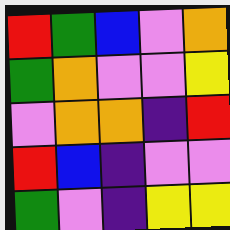[["red", "green", "blue", "violet", "orange"], ["green", "orange", "violet", "violet", "yellow"], ["violet", "orange", "orange", "indigo", "red"], ["red", "blue", "indigo", "violet", "violet"], ["green", "violet", "indigo", "yellow", "yellow"]]